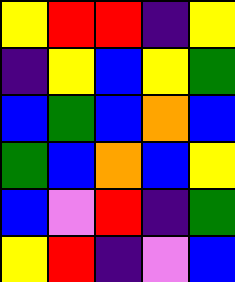[["yellow", "red", "red", "indigo", "yellow"], ["indigo", "yellow", "blue", "yellow", "green"], ["blue", "green", "blue", "orange", "blue"], ["green", "blue", "orange", "blue", "yellow"], ["blue", "violet", "red", "indigo", "green"], ["yellow", "red", "indigo", "violet", "blue"]]